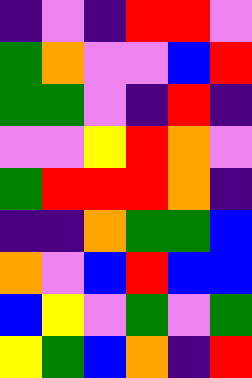[["indigo", "violet", "indigo", "red", "red", "violet"], ["green", "orange", "violet", "violet", "blue", "red"], ["green", "green", "violet", "indigo", "red", "indigo"], ["violet", "violet", "yellow", "red", "orange", "violet"], ["green", "red", "red", "red", "orange", "indigo"], ["indigo", "indigo", "orange", "green", "green", "blue"], ["orange", "violet", "blue", "red", "blue", "blue"], ["blue", "yellow", "violet", "green", "violet", "green"], ["yellow", "green", "blue", "orange", "indigo", "red"]]